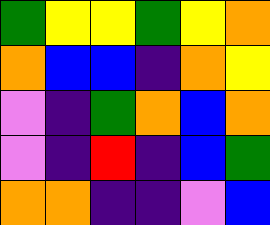[["green", "yellow", "yellow", "green", "yellow", "orange"], ["orange", "blue", "blue", "indigo", "orange", "yellow"], ["violet", "indigo", "green", "orange", "blue", "orange"], ["violet", "indigo", "red", "indigo", "blue", "green"], ["orange", "orange", "indigo", "indigo", "violet", "blue"]]